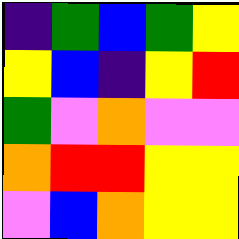[["indigo", "green", "blue", "green", "yellow"], ["yellow", "blue", "indigo", "yellow", "red"], ["green", "violet", "orange", "violet", "violet"], ["orange", "red", "red", "yellow", "yellow"], ["violet", "blue", "orange", "yellow", "yellow"]]